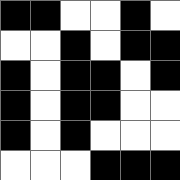[["black", "black", "white", "white", "black", "white"], ["white", "white", "black", "white", "black", "black"], ["black", "white", "black", "black", "white", "black"], ["black", "white", "black", "black", "white", "white"], ["black", "white", "black", "white", "white", "white"], ["white", "white", "white", "black", "black", "black"]]